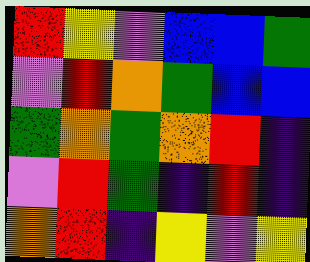[["red", "yellow", "violet", "blue", "blue", "green"], ["violet", "red", "orange", "green", "blue", "blue"], ["green", "orange", "green", "orange", "red", "indigo"], ["violet", "red", "green", "indigo", "red", "indigo"], ["orange", "red", "indigo", "yellow", "violet", "yellow"]]